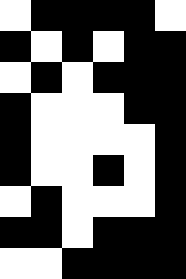[["white", "black", "black", "black", "black", "white"], ["black", "white", "black", "white", "black", "black"], ["white", "black", "white", "black", "black", "black"], ["black", "white", "white", "white", "black", "black"], ["black", "white", "white", "white", "white", "black"], ["black", "white", "white", "black", "white", "black"], ["white", "black", "white", "white", "white", "black"], ["black", "black", "white", "black", "black", "black"], ["white", "white", "black", "black", "black", "black"]]